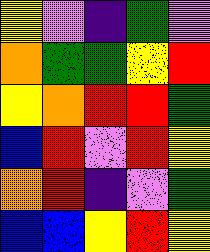[["yellow", "violet", "indigo", "green", "violet"], ["orange", "green", "green", "yellow", "red"], ["yellow", "orange", "red", "red", "green"], ["blue", "red", "violet", "red", "yellow"], ["orange", "red", "indigo", "violet", "green"], ["blue", "blue", "yellow", "red", "yellow"]]